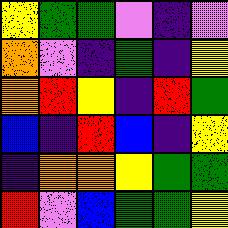[["yellow", "green", "green", "violet", "indigo", "violet"], ["orange", "violet", "indigo", "green", "indigo", "yellow"], ["orange", "red", "yellow", "indigo", "red", "green"], ["blue", "indigo", "red", "blue", "indigo", "yellow"], ["indigo", "orange", "orange", "yellow", "green", "green"], ["red", "violet", "blue", "green", "green", "yellow"]]